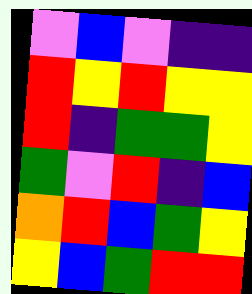[["violet", "blue", "violet", "indigo", "indigo"], ["red", "yellow", "red", "yellow", "yellow"], ["red", "indigo", "green", "green", "yellow"], ["green", "violet", "red", "indigo", "blue"], ["orange", "red", "blue", "green", "yellow"], ["yellow", "blue", "green", "red", "red"]]